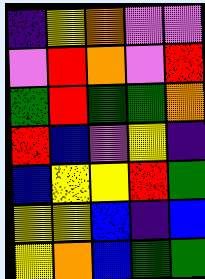[["indigo", "yellow", "orange", "violet", "violet"], ["violet", "red", "orange", "violet", "red"], ["green", "red", "green", "green", "orange"], ["red", "blue", "violet", "yellow", "indigo"], ["blue", "yellow", "yellow", "red", "green"], ["yellow", "yellow", "blue", "indigo", "blue"], ["yellow", "orange", "blue", "green", "green"]]